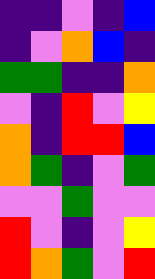[["indigo", "indigo", "violet", "indigo", "blue"], ["indigo", "violet", "orange", "blue", "indigo"], ["green", "green", "indigo", "indigo", "orange"], ["violet", "indigo", "red", "violet", "yellow"], ["orange", "indigo", "red", "red", "blue"], ["orange", "green", "indigo", "violet", "green"], ["violet", "violet", "green", "violet", "violet"], ["red", "violet", "indigo", "violet", "yellow"], ["red", "orange", "green", "violet", "red"]]